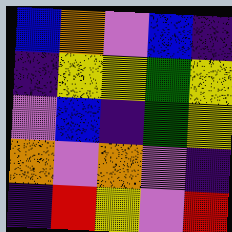[["blue", "orange", "violet", "blue", "indigo"], ["indigo", "yellow", "yellow", "green", "yellow"], ["violet", "blue", "indigo", "green", "yellow"], ["orange", "violet", "orange", "violet", "indigo"], ["indigo", "red", "yellow", "violet", "red"]]